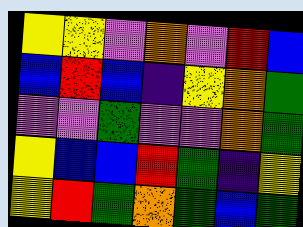[["yellow", "yellow", "violet", "orange", "violet", "red", "blue"], ["blue", "red", "blue", "indigo", "yellow", "orange", "green"], ["violet", "violet", "green", "violet", "violet", "orange", "green"], ["yellow", "blue", "blue", "red", "green", "indigo", "yellow"], ["yellow", "red", "green", "orange", "green", "blue", "green"]]